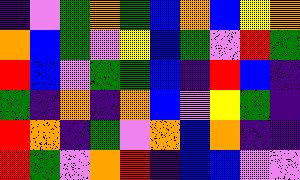[["indigo", "violet", "green", "orange", "green", "blue", "orange", "blue", "yellow", "orange"], ["orange", "blue", "green", "violet", "yellow", "blue", "green", "violet", "red", "green"], ["red", "blue", "violet", "green", "green", "blue", "indigo", "red", "blue", "indigo"], ["green", "indigo", "orange", "indigo", "orange", "blue", "violet", "yellow", "green", "indigo"], ["red", "orange", "indigo", "green", "violet", "orange", "blue", "orange", "indigo", "indigo"], ["red", "green", "violet", "orange", "red", "indigo", "blue", "blue", "violet", "violet"]]